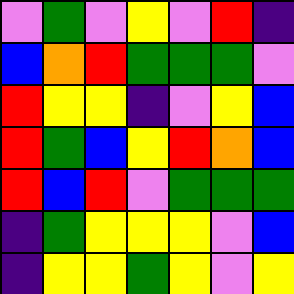[["violet", "green", "violet", "yellow", "violet", "red", "indigo"], ["blue", "orange", "red", "green", "green", "green", "violet"], ["red", "yellow", "yellow", "indigo", "violet", "yellow", "blue"], ["red", "green", "blue", "yellow", "red", "orange", "blue"], ["red", "blue", "red", "violet", "green", "green", "green"], ["indigo", "green", "yellow", "yellow", "yellow", "violet", "blue"], ["indigo", "yellow", "yellow", "green", "yellow", "violet", "yellow"]]